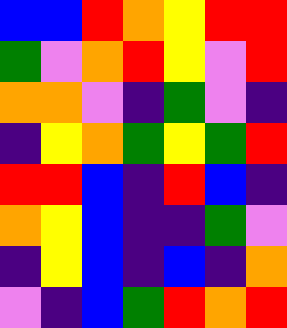[["blue", "blue", "red", "orange", "yellow", "red", "red"], ["green", "violet", "orange", "red", "yellow", "violet", "red"], ["orange", "orange", "violet", "indigo", "green", "violet", "indigo"], ["indigo", "yellow", "orange", "green", "yellow", "green", "red"], ["red", "red", "blue", "indigo", "red", "blue", "indigo"], ["orange", "yellow", "blue", "indigo", "indigo", "green", "violet"], ["indigo", "yellow", "blue", "indigo", "blue", "indigo", "orange"], ["violet", "indigo", "blue", "green", "red", "orange", "red"]]